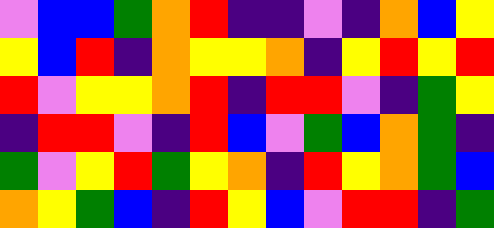[["violet", "blue", "blue", "green", "orange", "red", "indigo", "indigo", "violet", "indigo", "orange", "blue", "yellow"], ["yellow", "blue", "red", "indigo", "orange", "yellow", "yellow", "orange", "indigo", "yellow", "red", "yellow", "red"], ["red", "violet", "yellow", "yellow", "orange", "red", "indigo", "red", "red", "violet", "indigo", "green", "yellow"], ["indigo", "red", "red", "violet", "indigo", "red", "blue", "violet", "green", "blue", "orange", "green", "indigo"], ["green", "violet", "yellow", "red", "green", "yellow", "orange", "indigo", "red", "yellow", "orange", "green", "blue"], ["orange", "yellow", "green", "blue", "indigo", "red", "yellow", "blue", "violet", "red", "red", "indigo", "green"]]